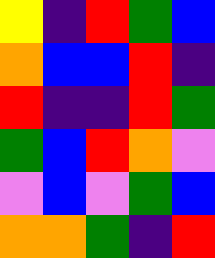[["yellow", "indigo", "red", "green", "blue"], ["orange", "blue", "blue", "red", "indigo"], ["red", "indigo", "indigo", "red", "green"], ["green", "blue", "red", "orange", "violet"], ["violet", "blue", "violet", "green", "blue"], ["orange", "orange", "green", "indigo", "red"]]